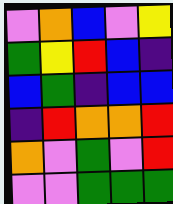[["violet", "orange", "blue", "violet", "yellow"], ["green", "yellow", "red", "blue", "indigo"], ["blue", "green", "indigo", "blue", "blue"], ["indigo", "red", "orange", "orange", "red"], ["orange", "violet", "green", "violet", "red"], ["violet", "violet", "green", "green", "green"]]